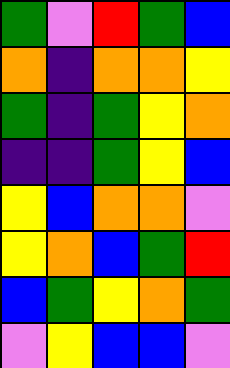[["green", "violet", "red", "green", "blue"], ["orange", "indigo", "orange", "orange", "yellow"], ["green", "indigo", "green", "yellow", "orange"], ["indigo", "indigo", "green", "yellow", "blue"], ["yellow", "blue", "orange", "orange", "violet"], ["yellow", "orange", "blue", "green", "red"], ["blue", "green", "yellow", "orange", "green"], ["violet", "yellow", "blue", "blue", "violet"]]